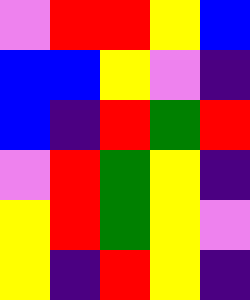[["violet", "red", "red", "yellow", "blue"], ["blue", "blue", "yellow", "violet", "indigo"], ["blue", "indigo", "red", "green", "red"], ["violet", "red", "green", "yellow", "indigo"], ["yellow", "red", "green", "yellow", "violet"], ["yellow", "indigo", "red", "yellow", "indigo"]]